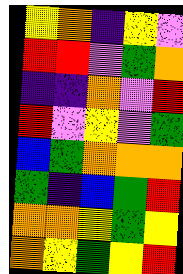[["yellow", "orange", "indigo", "yellow", "violet"], ["red", "red", "violet", "green", "orange"], ["indigo", "indigo", "orange", "violet", "red"], ["red", "violet", "yellow", "violet", "green"], ["blue", "green", "orange", "orange", "orange"], ["green", "indigo", "blue", "green", "red"], ["orange", "orange", "yellow", "green", "yellow"], ["orange", "yellow", "green", "yellow", "red"]]